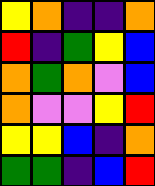[["yellow", "orange", "indigo", "indigo", "orange"], ["red", "indigo", "green", "yellow", "blue"], ["orange", "green", "orange", "violet", "blue"], ["orange", "violet", "violet", "yellow", "red"], ["yellow", "yellow", "blue", "indigo", "orange"], ["green", "green", "indigo", "blue", "red"]]